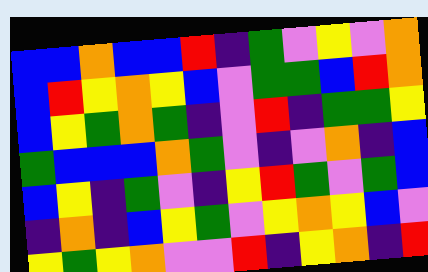[["blue", "blue", "orange", "blue", "blue", "red", "indigo", "green", "violet", "yellow", "violet", "orange"], ["blue", "red", "yellow", "orange", "yellow", "blue", "violet", "green", "green", "blue", "red", "orange"], ["blue", "yellow", "green", "orange", "green", "indigo", "violet", "red", "indigo", "green", "green", "yellow"], ["green", "blue", "blue", "blue", "orange", "green", "violet", "indigo", "violet", "orange", "indigo", "blue"], ["blue", "yellow", "indigo", "green", "violet", "indigo", "yellow", "red", "green", "violet", "green", "blue"], ["indigo", "orange", "indigo", "blue", "yellow", "green", "violet", "yellow", "orange", "yellow", "blue", "violet"], ["yellow", "green", "yellow", "orange", "violet", "violet", "red", "indigo", "yellow", "orange", "indigo", "red"]]